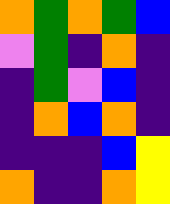[["orange", "green", "orange", "green", "blue"], ["violet", "green", "indigo", "orange", "indigo"], ["indigo", "green", "violet", "blue", "indigo"], ["indigo", "orange", "blue", "orange", "indigo"], ["indigo", "indigo", "indigo", "blue", "yellow"], ["orange", "indigo", "indigo", "orange", "yellow"]]